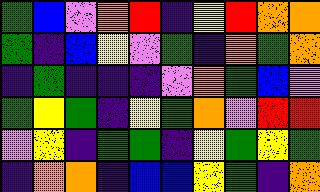[["green", "blue", "violet", "orange", "red", "indigo", "yellow", "red", "orange", "orange"], ["green", "indigo", "blue", "yellow", "violet", "green", "indigo", "orange", "green", "orange"], ["indigo", "green", "indigo", "indigo", "indigo", "violet", "orange", "green", "blue", "violet"], ["green", "yellow", "green", "indigo", "yellow", "green", "orange", "violet", "red", "red"], ["violet", "yellow", "indigo", "green", "green", "indigo", "yellow", "green", "yellow", "green"], ["indigo", "orange", "orange", "indigo", "blue", "blue", "yellow", "green", "indigo", "orange"]]